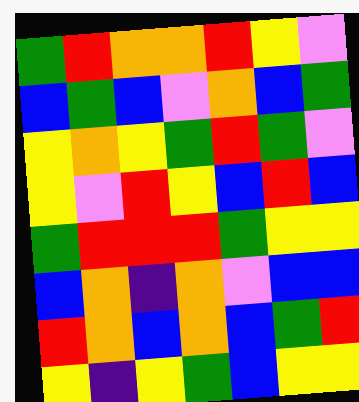[["green", "red", "orange", "orange", "red", "yellow", "violet"], ["blue", "green", "blue", "violet", "orange", "blue", "green"], ["yellow", "orange", "yellow", "green", "red", "green", "violet"], ["yellow", "violet", "red", "yellow", "blue", "red", "blue"], ["green", "red", "red", "red", "green", "yellow", "yellow"], ["blue", "orange", "indigo", "orange", "violet", "blue", "blue"], ["red", "orange", "blue", "orange", "blue", "green", "red"], ["yellow", "indigo", "yellow", "green", "blue", "yellow", "yellow"]]